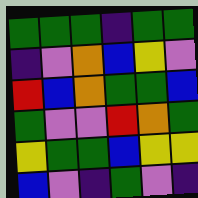[["green", "green", "green", "indigo", "green", "green"], ["indigo", "violet", "orange", "blue", "yellow", "violet"], ["red", "blue", "orange", "green", "green", "blue"], ["green", "violet", "violet", "red", "orange", "green"], ["yellow", "green", "green", "blue", "yellow", "yellow"], ["blue", "violet", "indigo", "green", "violet", "indigo"]]